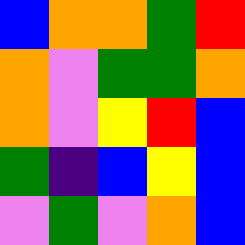[["blue", "orange", "orange", "green", "red"], ["orange", "violet", "green", "green", "orange"], ["orange", "violet", "yellow", "red", "blue"], ["green", "indigo", "blue", "yellow", "blue"], ["violet", "green", "violet", "orange", "blue"]]